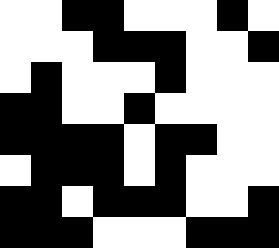[["white", "white", "black", "black", "white", "white", "white", "black", "white"], ["white", "white", "white", "black", "black", "black", "white", "white", "black"], ["white", "black", "white", "white", "white", "black", "white", "white", "white"], ["black", "black", "white", "white", "black", "white", "white", "white", "white"], ["black", "black", "black", "black", "white", "black", "black", "white", "white"], ["white", "black", "black", "black", "white", "black", "white", "white", "white"], ["black", "black", "white", "black", "black", "black", "white", "white", "black"], ["black", "black", "black", "white", "white", "white", "black", "black", "black"]]